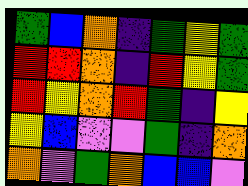[["green", "blue", "orange", "indigo", "green", "yellow", "green"], ["red", "red", "orange", "indigo", "red", "yellow", "green"], ["red", "yellow", "orange", "red", "green", "indigo", "yellow"], ["yellow", "blue", "violet", "violet", "green", "indigo", "orange"], ["orange", "violet", "green", "orange", "blue", "blue", "violet"]]